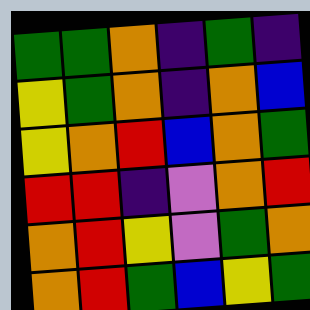[["green", "green", "orange", "indigo", "green", "indigo"], ["yellow", "green", "orange", "indigo", "orange", "blue"], ["yellow", "orange", "red", "blue", "orange", "green"], ["red", "red", "indigo", "violet", "orange", "red"], ["orange", "red", "yellow", "violet", "green", "orange"], ["orange", "red", "green", "blue", "yellow", "green"]]